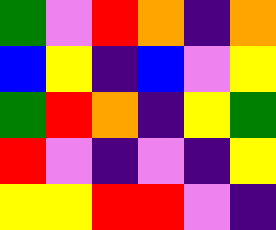[["green", "violet", "red", "orange", "indigo", "orange"], ["blue", "yellow", "indigo", "blue", "violet", "yellow"], ["green", "red", "orange", "indigo", "yellow", "green"], ["red", "violet", "indigo", "violet", "indigo", "yellow"], ["yellow", "yellow", "red", "red", "violet", "indigo"]]